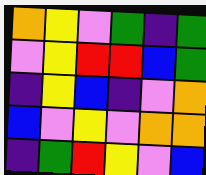[["orange", "yellow", "violet", "green", "indigo", "green"], ["violet", "yellow", "red", "red", "blue", "green"], ["indigo", "yellow", "blue", "indigo", "violet", "orange"], ["blue", "violet", "yellow", "violet", "orange", "orange"], ["indigo", "green", "red", "yellow", "violet", "blue"]]